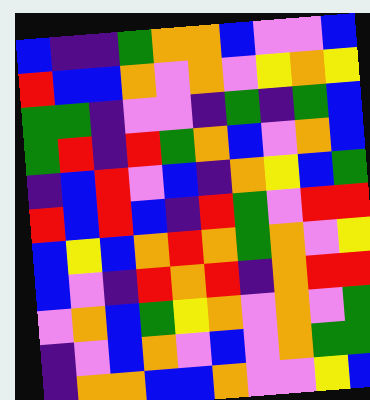[["blue", "indigo", "indigo", "green", "orange", "orange", "blue", "violet", "violet", "blue"], ["red", "blue", "blue", "orange", "violet", "orange", "violet", "yellow", "orange", "yellow"], ["green", "green", "indigo", "violet", "violet", "indigo", "green", "indigo", "green", "blue"], ["green", "red", "indigo", "red", "green", "orange", "blue", "violet", "orange", "blue"], ["indigo", "blue", "red", "violet", "blue", "indigo", "orange", "yellow", "blue", "green"], ["red", "blue", "red", "blue", "indigo", "red", "green", "violet", "red", "red"], ["blue", "yellow", "blue", "orange", "red", "orange", "green", "orange", "violet", "yellow"], ["blue", "violet", "indigo", "red", "orange", "red", "indigo", "orange", "red", "red"], ["violet", "orange", "blue", "green", "yellow", "orange", "violet", "orange", "violet", "green"], ["indigo", "violet", "blue", "orange", "violet", "blue", "violet", "orange", "green", "green"], ["indigo", "orange", "orange", "blue", "blue", "orange", "violet", "violet", "yellow", "blue"]]